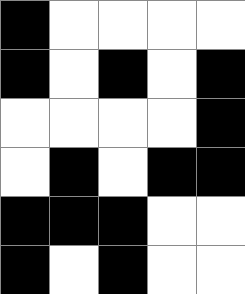[["black", "white", "white", "white", "white"], ["black", "white", "black", "white", "black"], ["white", "white", "white", "white", "black"], ["white", "black", "white", "black", "black"], ["black", "black", "black", "white", "white"], ["black", "white", "black", "white", "white"]]